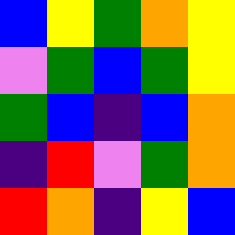[["blue", "yellow", "green", "orange", "yellow"], ["violet", "green", "blue", "green", "yellow"], ["green", "blue", "indigo", "blue", "orange"], ["indigo", "red", "violet", "green", "orange"], ["red", "orange", "indigo", "yellow", "blue"]]